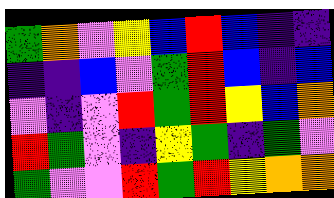[["green", "orange", "violet", "yellow", "blue", "red", "blue", "indigo", "indigo"], ["indigo", "indigo", "blue", "violet", "green", "red", "blue", "indigo", "blue"], ["violet", "indigo", "violet", "red", "green", "red", "yellow", "blue", "orange"], ["red", "green", "violet", "indigo", "yellow", "green", "indigo", "green", "violet"], ["green", "violet", "violet", "red", "green", "red", "yellow", "orange", "orange"]]